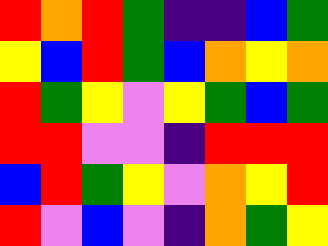[["red", "orange", "red", "green", "indigo", "indigo", "blue", "green"], ["yellow", "blue", "red", "green", "blue", "orange", "yellow", "orange"], ["red", "green", "yellow", "violet", "yellow", "green", "blue", "green"], ["red", "red", "violet", "violet", "indigo", "red", "red", "red"], ["blue", "red", "green", "yellow", "violet", "orange", "yellow", "red"], ["red", "violet", "blue", "violet", "indigo", "orange", "green", "yellow"]]